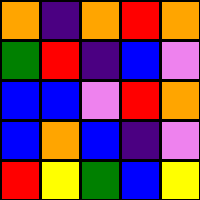[["orange", "indigo", "orange", "red", "orange"], ["green", "red", "indigo", "blue", "violet"], ["blue", "blue", "violet", "red", "orange"], ["blue", "orange", "blue", "indigo", "violet"], ["red", "yellow", "green", "blue", "yellow"]]